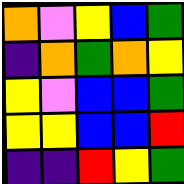[["orange", "violet", "yellow", "blue", "green"], ["indigo", "orange", "green", "orange", "yellow"], ["yellow", "violet", "blue", "blue", "green"], ["yellow", "yellow", "blue", "blue", "red"], ["indigo", "indigo", "red", "yellow", "green"]]